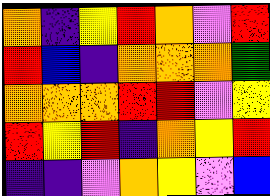[["orange", "indigo", "yellow", "red", "orange", "violet", "red"], ["red", "blue", "indigo", "orange", "orange", "orange", "green"], ["orange", "orange", "orange", "red", "red", "violet", "yellow"], ["red", "yellow", "red", "indigo", "orange", "yellow", "red"], ["indigo", "indigo", "violet", "orange", "yellow", "violet", "blue"]]